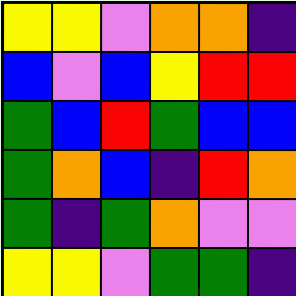[["yellow", "yellow", "violet", "orange", "orange", "indigo"], ["blue", "violet", "blue", "yellow", "red", "red"], ["green", "blue", "red", "green", "blue", "blue"], ["green", "orange", "blue", "indigo", "red", "orange"], ["green", "indigo", "green", "orange", "violet", "violet"], ["yellow", "yellow", "violet", "green", "green", "indigo"]]